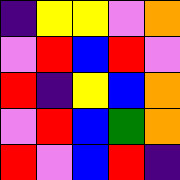[["indigo", "yellow", "yellow", "violet", "orange"], ["violet", "red", "blue", "red", "violet"], ["red", "indigo", "yellow", "blue", "orange"], ["violet", "red", "blue", "green", "orange"], ["red", "violet", "blue", "red", "indigo"]]